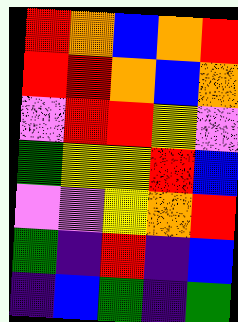[["red", "orange", "blue", "orange", "red"], ["red", "red", "orange", "blue", "orange"], ["violet", "red", "red", "yellow", "violet"], ["green", "yellow", "yellow", "red", "blue"], ["violet", "violet", "yellow", "orange", "red"], ["green", "indigo", "red", "indigo", "blue"], ["indigo", "blue", "green", "indigo", "green"]]